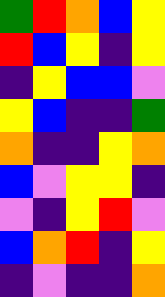[["green", "red", "orange", "blue", "yellow"], ["red", "blue", "yellow", "indigo", "yellow"], ["indigo", "yellow", "blue", "blue", "violet"], ["yellow", "blue", "indigo", "indigo", "green"], ["orange", "indigo", "indigo", "yellow", "orange"], ["blue", "violet", "yellow", "yellow", "indigo"], ["violet", "indigo", "yellow", "red", "violet"], ["blue", "orange", "red", "indigo", "yellow"], ["indigo", "violet", "indigo", "indigo", "orange"]]